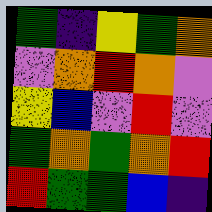[["green", "indigo", "yellow", "green", "orange"], ["violet", "orange", "red", "orange", "violet"], ["yellow", "blue", "violet", "red", "violet"], ["green", "orange", "green", "orange", "red"], ["red", "green", "green", "blue", "indigo"]]